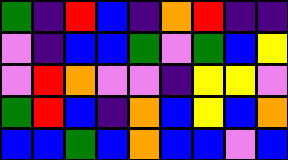[["green", "indigo", "red", "blue", "indigo", "orange", "red", "indigo", "indigo"], ["violet", "indigo", "blue", "blue", "green", "violet", "green", "blue", "yellow"], ["violet", "red", "orange", "violet", "violet", "indigo", "yellow", "yellow", "violet"], ["green", "red", "blue", "indigo", "orange", "blue", "yellow", "blue", "orange"], ["blue", "blue", "green", "blue", "orange", "blue", "blue", "violet", "blue"]]